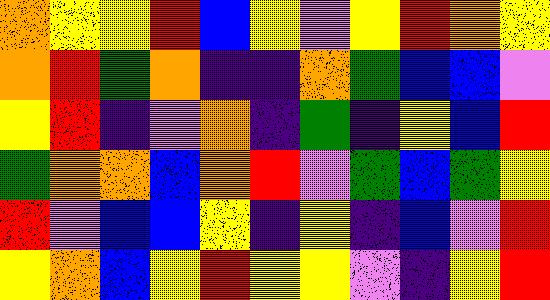[["orange", "yellow", "yellow", "red", "blue", "yellow", "violet", "yellow", "red", "orange", "yellow"], ["orange", "red", "green", "orange", "indigo", "indigo", "orange", "green", "blue", "blue", "violet"], ["yellow", "red", "indigo", "violet", "orange", "indigo", "green", "indigo", "yellow", "blue", "red"], ["green", "orange", "orange", "blue", "orange", "red", "violet", "green", "blue", "green", "yellow"], ["red", "violet", "blue", "blue", "yellow", "indigo", "yellow", "indigo", "blue", "violet", "red"], ["yellow", "orange", "blue", "yellow", "red", "yellow", "yellow", "violet", "indigo", "yellow", "red"]]